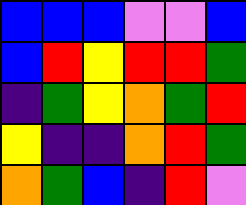[["blue", "blue", "blue", "violet", "violet", "blue"], ["blue", "red", "yellow", "red", "red", "green"], ["indigo", "green", "yellow", "orange", "green", "red"], ["yellow", "indigo", "indigo", "orange", "red", "green"], ["orange", "green", "blue", "indigo", "red", "violet"]]